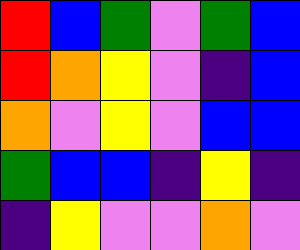[["red", "blue", "green", "violet", "green", "blue"], ["red", "orange", "yellow", "violet", "indigo", "blue"], ["orange", "violet", "yellow", "violet", "blue", "blue"], ["green", "blue", "blue", "indigo", "yellow", "indigo"], ["indigo", "yellow", "violet", "violet", "orange", "violet"]]